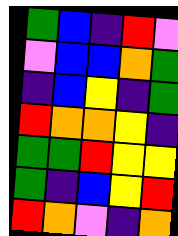[["green", "blue", "indigo", "red", "violet"], ["violet", "blue", "blue", "orange", "green"], ["indigo", "blue", "yellow", "indigo", "green"], ["red", "orange", "orange", "yellow", "indigo"], ["green", "green", "red", "yellow", "yellow"], ["green", "indigo", "blue", "yellow", "red"], ["red", "orange", "violet", "indigo", "orange"]]